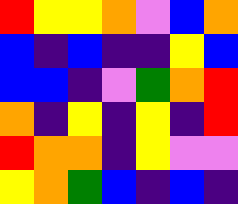[["red", "yellow", "yellow", "orange", "violet", "blue", "orange"], ["blue", "indigo", "blue", "indigo", "indigo", "yellow", "blue"], ["blue", "blue", "indigo", "violet", "green", "orange", "red"], ["orange", "indigo", "yellow", "indigo", "yellow", "indigo", "red"], ["red", "orange", "orange", "indigo", "yellow", "violet", "violet"], ["yellow", "orange", "green", "blue", "indigo", "blue", "indigo"]]